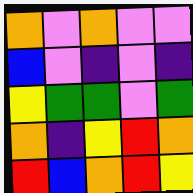[["orange", "violet", "orange", "violet", "violet"], ["blue", "violet", "indigo", "violet", "indigo"], ["yellow", "green", "green", "violet", "green"], ["orange", "indigo", "yellow", "red", "orange"], ["red", "blue", "orange", "red", "yellow"]]